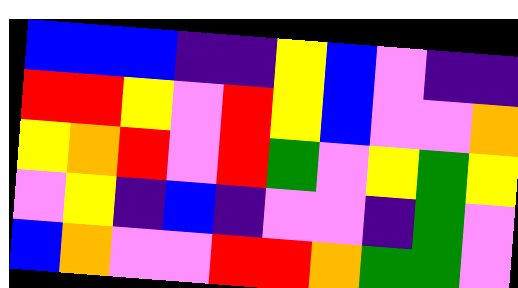[["blue", "blue", "blue", "indigo", "indigo", "yellow", "blue", "violet", "indigo", "indigo"], ["red", "red", "yellow", "violet", "red", "yellow", "blue", "violet", "violet", "orange"], ["yellow", "orange", "red", "violet", "red", "green", "violet", "yellow", "green", "yellow"], ["violet", "yellow", "indigo", "blue", "indigo", "violet", "violet", "indigo", "green", "violet"], ["blue", "orange", "violet", "violet", "red", "red", "orange", "green", "green", "violet"]]